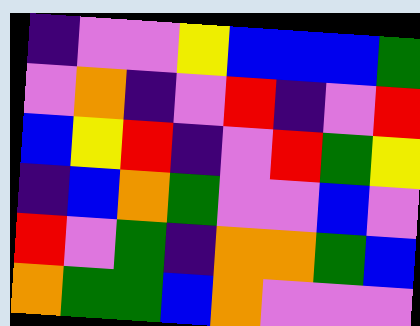[["indigo", "violet", "violet", "yellow", "blue", "blue", "blue", "green"], ["violet", "orange", "indigo", "violet", "red", "indigo", "violet", "red"], ["blue", "yellow", "red", "indigo", "violet", "red", "green", "yellow"], ["indigo", "blue", "orange", "green", "violet", "violet", "blue", "violet"], ["red", "violet", "green", "indigo", "orange", "orange", "green", "blue"], ["orange", "green", "green", "blue", "orange", "violet", "violet", "violet"]]